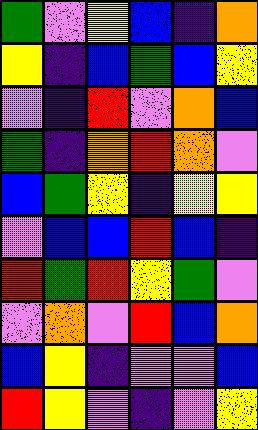[["green", "violet", "yellow", "blue", "indigo", "orange"], ["yellow", "indigo", "blue", "green", "blue", "yellow"], ["violet", "indigo", "red", "violet", "orange", "blue"], ["green", "indigo", "orange", "red", "orange", "violet"], ["blue", "green", "yellow", "indigo", "yellow", "yellow"], ["violet", "blue", "blue", "red", "blue", "indigo"], ["red", "green", "red", "yellow", "green", "violet"], ["violet", "orange", "violet", "red", "blue", "orange"], ["blue", "yellow", "indigo", "violet", "violet", "blue"], ["red", "yellow", "violet", "indigo", "violet", "yellow"]]